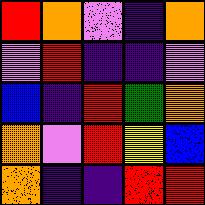[["red", "orange", "violet", "indigo", "orange"], ["violet", "red", "indigo", "indigo", "violet"], ["blue", "indigo", "red", "green", "orange"], ["orange", "violet", "red", "yellow", "blue"], ["orange", "indigo", "indigo", "red", "red"]]